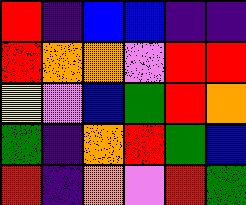[["red", "indigo", "blue", "blue", "indigo", "indigo"], ["red", "orange", "orange", "violet", "red", "red"], ["yellow", "violet", "blue", "green", "red", "orange"], ["green", "indigo", "orange", "red", "green", "blue"], ["red", "indigo", "orange", "violet", "red", "green"]]